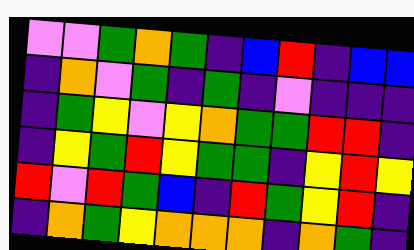[["violet", "violet", "green", "orange", "green", "indigo", "blue", "red", "indigo", "blue", "blue"], ["indigo", "orange", "violet", "green", "indigo", "green", "indigo", "violet", "indigo", "indigo", "indigo"], ["indigo", "green", "yellow", "violet", "yellow", "orange", "green", "green", "red", "red", "indigo"], ["indigo", "yellow", "green", "red", "yellow", "green", "green", "indigo", "yellow", "red", "yellow"], ["red", "violet", "red", "green", "blue", "indigo", "red", "green", "yellow", "red", "indigo"], ["indigo", "orange", "green", "yellow", "orange", "orange", "orange", "indigo", "orange", "green", "indigo"]]